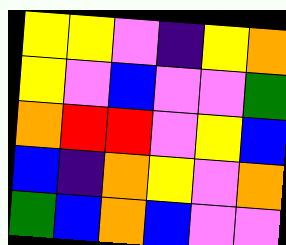[["yellow", "yellow", "violet", "indigo", "yellow", "orange"], ["yellow", "violet", "blue", "violet", "violet", "green"], ["orange", "red", "red", "violet", "yellow", "blue"], ["blue", "indigo", "orange", "yellow", "violet", "orange"], ["green", "blue", "orange", "blue", "violet", "violet"]]